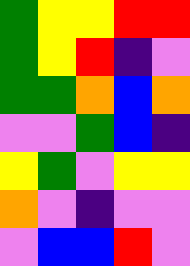[["green", "yellow", "yellow", "red", "red"], ["green", "yellow", "red", "indigo", "violet"], ["green", "green", "orange", "blue", "orange"], ["violet", "violet", "green", "blue", "indigo"], ["yellow", "green", "violet", "yellow", "yellow"], ["orange", "violet", "indigo", "violet", "violet"], ["violet", "blue", "blue", "red", "violet"]]